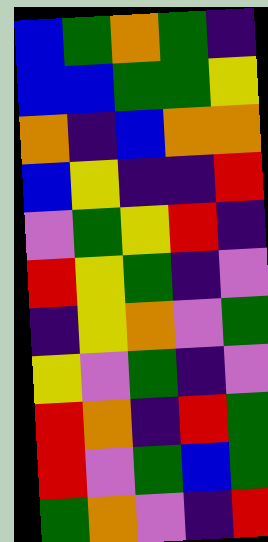[["blue", "green", "orange", "green", "indigo"], ["blue", "blue", "green", "green", "yellow"], ["orange", "indigo", "blue", "orange", "orange"], ["blue", "yellow", "indigo", "indigo", "red"], ["violet", "green", "yellow", "red", "indigo"], ["red", "yellow", "green", "indigo", "violet"], ["indigo", "yellow", "orange", "violet", "green"], ["yellow", "violet", "green", "indigo", "violet"], ["red", "orange", "indigo", "red", "green"], ["red", "violet", "green", "blue", "green"], ["green", "orange", "violet", "indigo", "red"]]